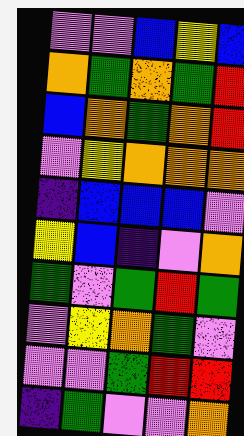[["violet", "violet", "blue", "yellow", "blue"], ["orange", "green", "orange", "green", "red"], ["blue", "orange", "green", "orange", "red"], ["violet", "yellow", "orange", "orange", "orange"], ["indigo", "blue", "blue", "blue", "violet"], ["yellow", "blue", "indigo", "violet", "orange"], ["green", "violet", "green", "red", "green"], ["violet", "yellow", "orange", "green", "violet"], ["violet", "violet", "green", "red", "red"], ["indigo", "green", "violet", "violet", "orange"]]